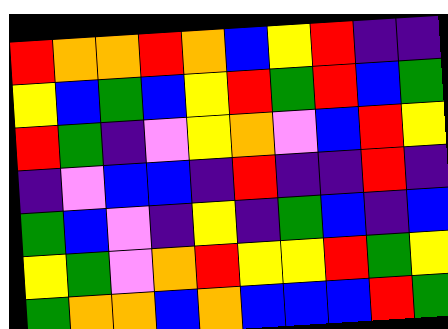[["red", "orange", "orange", "red", "orange", "blue", "yellow", "red", "indigo", "indigo"], ["yellow", "blue", "green", "blue", "yellow", "red", "green", "red", "blue", "green"], ["red", "green", "indigo", "violet", "yellow", "orange", "violet", "blue", "red", "yellow"], ["indigo", "violet", "blue", "blue", "indigo", "red", "indigo", "indigo", "red", "indigo"], ["green", "blue", "violet", "indigo", "yellow", "indigo", "green", "blue", "indigo", "blue"], ["yellow", "green", "violet", "orange", "red", "yellow", "yellow", "red", "green", "yellow"], ["green", "orange", "orange", "blue", "orange", "blue", "blue", "blue", "red", "green"]]